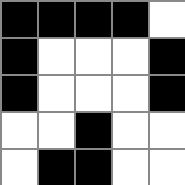[["black", "black", "black", "black", "white"], ["black", "white", "white", "white", "black"], ["black", "white", "white", "white", "black"], ["white", "white", "black", "white", "white"], ["white", "black", "black", "white", "white"]]